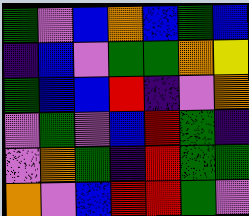[["green", "violet", "blue", "orange", "blue", "green", "blue"], ["indigo", "blue", "violet", "green", "green", "orange", "yellow"], ["green", "blue", "blue", "red", "indigo", "violet", "orange"], ["violet", "green", "violet", "blue", "red", "green", "indigo"], ["violet", "orange", "green", "indigo", "red", "green", "green"], ["orange", "violet", "blue", "red", "red", "green", "violet"]]